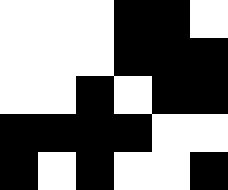[["white", "white", "white", "black", "black", "white"], ["white", "white", "white", "black", "black", "black"], ["white", "white", "black", "white", "black", "black"], ["black", "black", "black", "black", "white", "white"], ["black", "white", "black", "white", "white", "black"]]